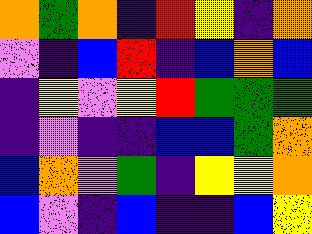[["orange", "green", "orange", "indigo", "red", "yellow", "indigo", "orange"], ["violet", "indigo", "blue", "red", "indigo", "blue", "orange", "blue"], ["indigo", "yellow", "violet", "yellow", "red", "green", "green", "green"], ["indigo", "violet", "indigo", "indigo", "blue", "blue", "green", "orange"], ["blue", "orange", "violet", "green", "indigo", "yellow", "yellow", "orange"], ["blue", "violet", "indigo", "blue", "indigo", "indigo", "blue", "yellow"]]